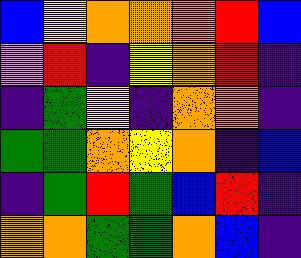[["blue", "yellow", "orange", "orange", "orange", "red", "blue"], ["violet", "red", "indigo", "yellow", "orange", "red", "indigo"], ["indigo", "green", "yellow", "indigo", "orange", "orange", "indigo"], ["green", "green", "orange", "yellow", "orange", "indigo", "blue"], ["indigo", "green", "red", "green", "blue", "red", "indigo"], ["orange", "orange", "green", "green", "orange", "blue", "indigo"]]